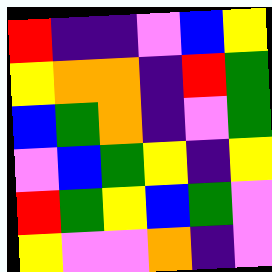[["red", "indigo", "indigo", "violet", "blue", "yellow"], ["yellow", "orange", "orange", "indigo", "red", "green"], ["blue", "green", "orange", "indigo", "violet", "green"], ["violet", "blue", "green", "yellow", "indigo", "yellow"], ["red", "green", "yellow", "blue", "green", "violet"], ["yellow", "violet", "violet", "orange", "indigo", "violet"]]